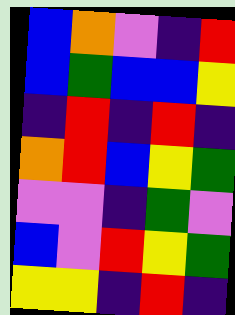[["blue", "orange", "violet", "indigo", "red"], ["blue", "green", "blue", "blue", "yellow"], ["indigo", "red", "indigo", "red", "indigo"], ["orange", "red", "blue", "yellow", "green"], ["violet", "violet", "indigo", "green", "violet"], ["blue", "violet", "red", "yellow", "green"], ["yellow", "yellow", "indigo", "red", "indigo"]]